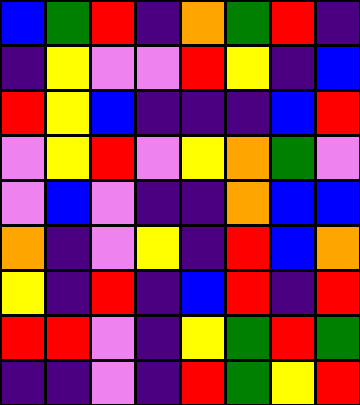[["blue", "green", "red", "indigo", "orange", "green", "red", "indigo"], ["indigo", "yellow", "violet", "violet", "red", "yellow", "indigo", "blue"], ["red", "yellow", "blue", "indigo", "indigo", "indigo", "blue", "red"], ["violet", "yellow", "red", "violet", "yellow", "orange", "green", "violet"], ["violet", "blue", "violet", "indigo", "indigo", "orange", "blue", "blue"], ["orange", "indigo", "violet", "yellow", "indigo", "red", "blue", "orange"], ["yellow", "indigo", "red", "indigo", "blue", "red", "indigo", "red"], ["red", "red", "violet", "indigo", "yellow", "green", "red", "green"], ["indigo", "indigo", "violet", "indigo", "red", "green", "yellow", "red"]]